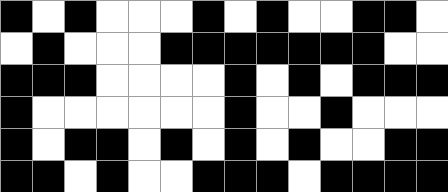[["black", "white", "black", "white", "white", "white", "black", "white", "black", "white", "white", "black", "black", "white"], ["white", "black", "white", "white", "white", "black", "black", "black", "black", "black", "black", "black", "white", "white"], ["black", "black", "black", "white", "white", "white", "white", "black", "white", "black", "white", "black", "black", "black"], ["black", "white", "white", "white", "white", "white", "white", "black", "white", "white", "black", "white", "white", "white"], ["black", "white", "black", "black", "white", "black", "white", "black", "white", "black", "white", "white", "black", "black"], ["black", "black", "white", "black", "white", "white", "black", "black", "black", "white", "black", "black", "black", "black"]]